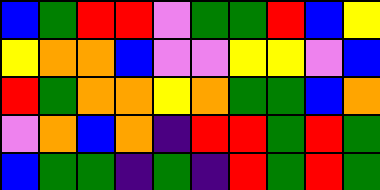[["blue", "green", "red", "red", "violet", "green", "green", "red", "blue", "yellow"], ["yellow", "orange", "orange", "blue", "violet", "violet", "yellow", "yellow", "violet", "blue"], ["red", "green", "orange", "orange", "yellow", "orange", "green", "green", "blue", "orange"], ["violet", "orange", "blue", "orange", "indigo", "red", "red", "green", "red", "green"], ["blue", "green", "green", "indigo", "green", "indigo", "red", "green", "red", "green"]]